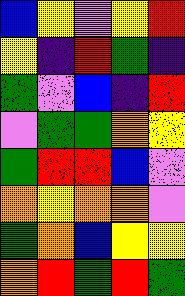[["blue", "yellow", "violet", "yellow", "red"], ["yellow", "indigo", "red", "green", "indigo"], ["green", "violet", "blue", "indigo", "red"], ["violet", "green", "green", "orange", "yellow"], ["green", "red", "red", "blue", "violet"], ["orange", "yellow", "orange", "orange", "violet"], ["green", "orange", "blue", "yellow", "yellow"], ["orange", "red", "green", "red", "green"]]